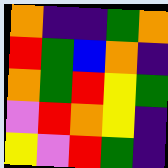[["orange", "indigo", "indigo", "green", "orange"], ["red", "green", "blue", "orange", "indigo"], ["orange", "green", "red", "yellow", "green"], ["violet", "red", "orange", "yellow", "indigo"], ["yellow", "violet", "red", "green", "indigo"]]